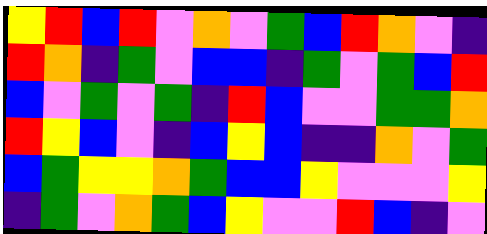[["yellow", "red", "blue", "red", "violet", "orange", "violet", "green", "blue", "red", "orange", "violet", "indigo"], ["red", "orange", "indigo", "green", "violet", "blue", "blue", "indigo", "green", "violet", "green", "blue", "red"], ["blue", "violet", "green", "violet", "green", "indigo", "red", "blue", "violet", "violet", "green", "green", "orange"], ["red", "yellow", "blue", "violet", "indigo", "blue", "yellow", "blue", "indigo", "indigo", "orange", "violet", "green"], ["blue", "green", "yellow", "yellow", "orange", "green", "blue", "blue", "yellow", "violet", "violet", "violet", "yellow"], ["indigo", "green", "violet", "orange", "green", "blue", "yellow", "violet", "violet", "red", "blue", "indigo", "violet"]]